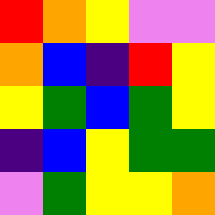[["red", "orange", "yellow", "violet", "violet"], ["orange", "blue", "indigo", "red", "yellow"], ["yellow", "green", "blue", "green", "yellow"], ["indigo", "blue", "yellow", "green", "green"], ["violet", "green", "yellow", "yellow", "orange"]]